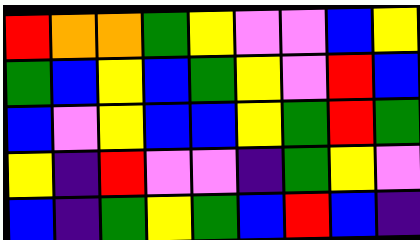[["red", "orange", "orange", "green", "yellow", "violet", "violet", "blue", "yellow"], ["green", "blue", "yellow", "blue", "green", "yellow", "violet", "red", "blue"], ["blue", "violet", "yellow", "blue", "blue", "yellow", "green", "red", "green"], ["yellow", "indigo", "red", "violet", "violet", "indigo", "green", "yellow", "violet"], ["blue", "indigo", "green", "yellow", "green", "blue", "red", "blue", "indigo"]]